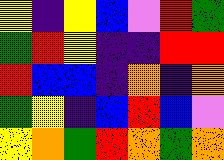[["yellow", "indigo", "yellow", "blue", "violet", "red", "green"], ["green", "red", "yellow", "indigo", "indigo", "red", "red"], ["red", "blue", "blue", "indigo", "orange", "indigo", "orange"], ["green", "yellow", "indigo", "blue", "red", "blue", "violet"], ["yellow", "orange", "green", "red", "orange", "green", "orange"]]